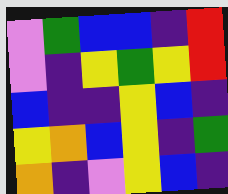[["violet", "green", "blue", "blue", "indigo", "red"], ["violet", "indigo", "yellow", "green", "yellow", "red"], ["blue", "indigo", "indigo", "yellow", "blue", "indigo"], ["yellow", "orange", "blue", "yellow", "indigo", "green"], ["orange", "indigo", "violet", "yellow", "blue", "indigo"]]